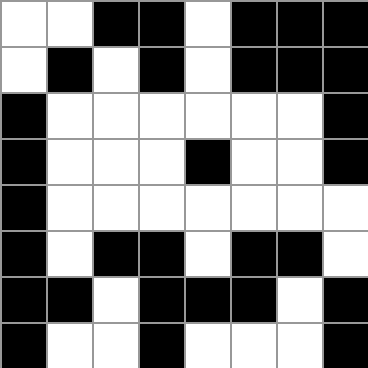[["white", "white", "black", "black", "white", "black", "black", "black"], ["white", "black", "white", "black", "white", "black", "black", "black"], ["black", "white", "white", "white", "white", "white", "white", "black"], ["black", "white", "white", "white", "black", "white", "white", "black"], ["black", "white", "white", "white", "white", "white", "white", "white"], ["black", "white", "black", "black", "white", "black", "black", "white"], ["black", "black", "white", "black", "black", "black", "white", "black"], ["black", "white", "white", "black", "white", "white", "white", "black"]]